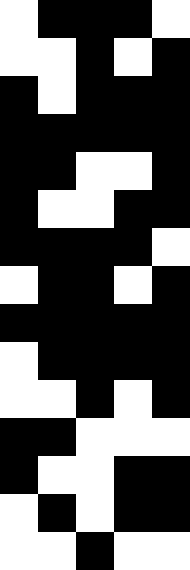[["white", "black", "black", "black", "white"], ["white", "white", "black", "white", "black"], ["black", "white", "black", "black", "black"], ["black", "black", "black", "black", "black"], ["black", "black", "white", "white", "black"], ["black", "white", "white", "black", "black"], ["black", "black", "black", "black", "white"], ["white", "black", "black", "white", "black"], ["black", "black", "black", "black", "black"], ["white", "black", "black", "black", "black"], ["white", "white", "black", "white", "black"], ["black", "black", "white", "white", "white"], ["black", "white", "white", "black", "black"], ["white", "black", "white", "black", "black"], ["white", "white", "black", "white", "white"]]